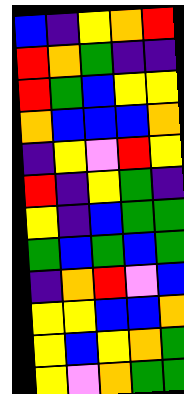[["blue", "indigo", "yellow", "orange", "red"], ["red", "orange", "green", "indigo", "indigo"], ["red", "green", "blue", "yellow", "yellow"], ["orange", "blue", "blue", "blue", "orange"], ["indigo", "yellow", "violet", "red", "yellow"], ["red", "indigo", "yellow", "green", "indigo"], ["yellow", "indigo", "blue", "green", "green"], ["green", "blue", "green", "blue", "green"], ["indigo", "orange", "red", "violet", "blue"], ["yellow", "yellow", "blue", "blue", "orange"], ["yellow", "blue", "yellow", "orange", "green"], ["yellow", "violet", "orange", "green", "green"]]